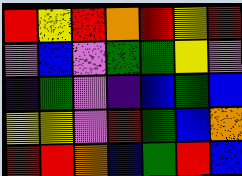[["red", "yellow", "red", "orange", "red", "yellow", "red"], ["violet", "blue", "violet", "green", "green", "yellow", "violet"], ["indigo", "green", "violet", "indigo", "blue", "green", "blue"], ["yellow", "yellow", "violet", "red", "green", "blue", "orange"], ["red", "red", "orange", "blue", "green", "red", "blue"]]